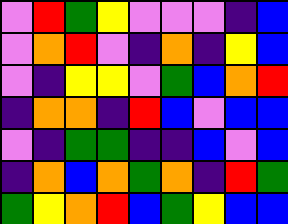[["violet", "red", "green", "yellow", "violet", "violet", "violet", "indigo", "blue"], ["violet", "orange", "red", "violet", "indigo", "orange", "indigo", "yellow", "blue"], ["violet", "indigo", "yellow", "yellow", "violet", "green", "blue", "orange", "red"], ["indigo", "orange", "orange", "indigo", "red", "blue", "violet", "blue", "blue"], ["violet", "indigo", "green", "green", "indigo", "indigo", "blue", "violet", "blue"], ["indigo", "orange", "blue", "orange", "green", "orange", "indigo", "red", "green"], ["green", "yellow", "orange", "red", "blue", "green", "yellow", "blue", "blue"]]